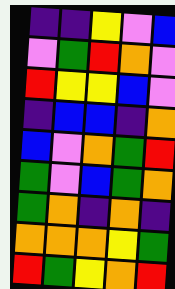[["indigo", "indigo", "yellow", "violet", "blue"], ["violet", "green", "red", "orange", "violet"], ["red", "yellow", "yellow", "blue", "violet"], ["indigo", "blue", "blue", "indigo", "orange"], ["blue", "violet", "orange", "green", "red"], ["green", "violet", "blue", "green", "orange"], ["green", "orange", "indigo", "orange", "indigo"], ["orange", "orange", "orange", "yellow", "green"], ["red", "green", "yellow", "orange", "red"]]